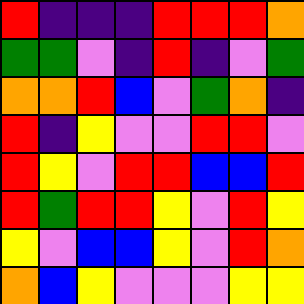[["red", "indigo", "indigo", "indigo", "red", "red", "red", "orange"], ["green", "green", "violet", "indigo", "red", "indigo", "violet", "green"], ["orange", "orange", "red", "blue", "violet", "green", "orange", "indigo"], ["red", "indigo", "yellow", "violet", "violet", "red", "red", "violet"], ["red", "yellow", "violet", "red", "red", "blue", "blue", "red"], ["red", "green", "red", "red", "yellow", "violet", "red", "yellow"], ["yellow", "violet", "blue", "blue", "yellow", "violet", "red", "orange"], ["orange", "blue", "yellow", "violet", "violet", "violet", "yellow", "yellow"]]